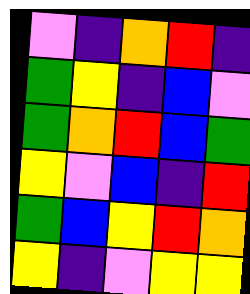[["violet", "indigo", "orange", "red", "indigo"], ["green", "yellow", "indigo", "blue", "violet"], ["green", "orange", "red", "blue", "green"], ["yellow", "violet", "blue", "indigo", "red"], ["green", "blue", "yellow", "red", "orange"], ["yellow", "indigo", "violet", "yellow", "yellow"]]